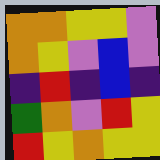[["orange", "orange", "yellow", "yellow", "violet"], ["orange", "yellow", "violet", "blue", "violet"], ["indigo", "red", "indigo", "blue", "indigo"], ["green", "orange", "violet", "red", "yellow"], ["red", "yellow", "orange", "yellow", "yellow"]]